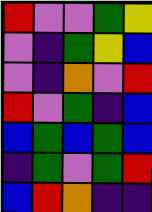[["red", "violet", "violet", "green", "yellow"], ["violet", "indigo", "green", "yellow", "blue"], ["violet", "indigo", "orange", "violet", "red"], ["red", "violet", "green", "indigo", "blue"], ["blue", "green", "blue", "green", "blue"], ["indigo", "green", "violet", "green", "red"], ["blue", "red", "orange", "indigo", "indigo"]]